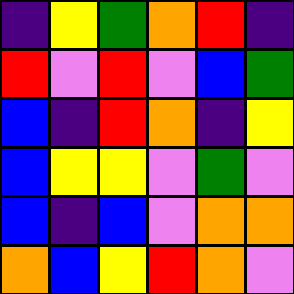[["indigo", "yellow", "green", "orange", "red", "indigo"], ["red", "violet", "red", "violet", "blue", "green"], ["blue", "indigo", "red", "orange", "indigo", "yellow"], ["blue", "yellow", "yellow", "violet", "green", "violet"], ["blue", "indigo", "blue", "violet", "orange", "orange"], ["orange", "blue", "yellow", "red", "orange", "violet"]]